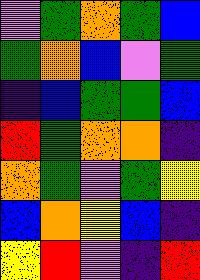[["violet", "green", "orange", "green", "blue"], ["green", "orange", "blue", "violet", "green"], ["indigo", "blue", "green", "green", "blue"], ["red", "green", "orange", "orange", "indigo"], ["orange", "green", "violet", "green", "yellow"], ["blue", "orange", "yellow", "blue", "indigo"], ["yellow", "red", "violet", "indigo", "red"]]